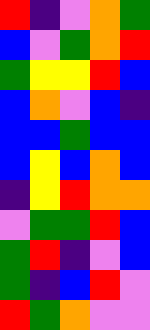[["red", "indigo", "violet", "orange", "green"], ["blue", "violet", "green", "orange", "red"], ["green", "yellow", "yellow", "red", "blue"], ["blue", "orange", "violet", "blue", "indigo"], ["blue", "blue", "green", "blue", "blue"], ["blue", "yellow", "blue", "orange", "blue"], ["indigo", "yellow", "red", "orange", "orange"], ["violet", "green", "green", "red", "blue"], ["green", "red", "indigo", "violet", "blue"], ["green", "indigo", "blue", "red", "violet"], ["red", "green", "orange", "violet", "violet"]]